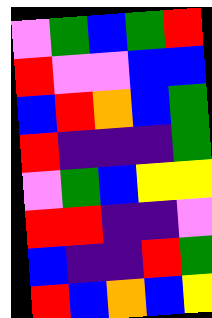[["violet", "green", "blue", "green", "red"], ["red", "violet", "violet", "blue", "blue"], ["blue", "red", "orange", "blue", "green"], ["red", "indigo", "indigo", "indigo", "green"], ["violet", "green", "blue", "yellow", "yellow"], ["red", "red", "indigo", "indigo", "violet"], ["blue", "indigo", "indigo", "red", "green"], ["red", "blue", "orange", "blue", "yellow"]]